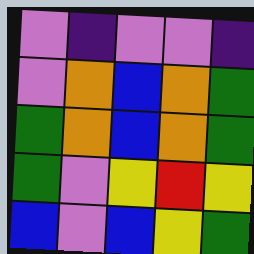[["violet", "indigo", "violet", "violet", "indigo"], ["violet", "orange", "blue", "orange", "green"], ["green", "orange", "blue", "orange", "green"], ["green", "violet", "yellow", "red", "yellow"], ["blue", "violet", "blue", "yellow", "green"]]